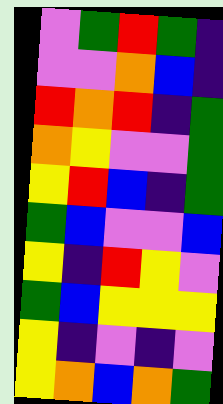[["violet", "green", "red", "green", "indigo"], ["violet", "violet", "orange", "blue", "indigo"], ["red", "orange", "red", "indigo", "green"], ["orange", "yellow", "violet", "violet", "green"], ["yellow", "red", "blue", "indigo", "green"], ["green", "blue", "violet", "violet", "blue"], ["yellow", "indigo", "red", "yellow", "violet"], ["green", "blue", "yellow", "yellow", "yellow"], ["yellow", "indigo", "violet", "indigo", "violet"], ["yellow", "orange", "blue", "orange", "green"]]